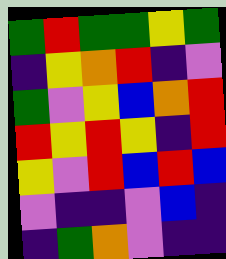[["green", "red", "green", "green", "yellow", "green"], ["indigo", "yellow", "orange", "red", "indigo", "violet"], ["green", "violet", "yellow", "blue", "orange", "red"], ["red", "yellow", "red", "yellow", "indigo", "red"], ["yellow", "violet", "red", "blue", "red", "blue"], ["violet", "indigo", "indigo", "violet", "blue", "indigo"], ["indigo", "green", "orange", "violet", "indigo", "indigo"]]